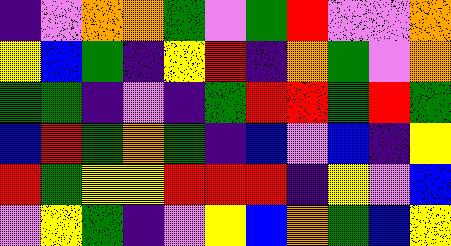[["indigo", "violet", "orange", "orange", "green", "violet", "green", "red", "violet", "violet", "orange"], ["yellow", "blue", "green", "indigo", "yellow", "red", "indigo", "orange", "green", "violet", "orange"], ["green", "green", "indigo", "violet", "indigo", "green", "red", "red", "green", "red", "green"], ["blue", "red", "green", "orange", "green", "indigo", "blue", "violet", "blue", "indigo", "yellow"], ["red", "green", "yellow", "yellow", "red", "red", "red", "indigo", "yellow", "violet", "blue"], ["violet", "yellow", "green", "indigo", "violet", "yellow", "blue", "orange", "green", "blue", "yellow"]]